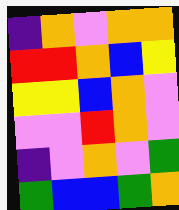[["indigo", "orange", "violet", "orange", "orange"], ["red", "red", "orange", "blue", "yellow"], ["yellow", "yellow", "blue", "orange", "violet"], ["violet", "violet", "red", "orange", "violet"], ["indigo", "violet", "orange", "violet", "green"], ["green", "blue", "blue", "green", "orange"]]